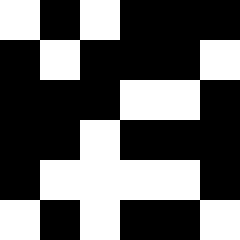[["white", "black", "white", "black", "black", "black"], ["black", "white", "black", "black", "black", "white"], ["black", "black", "black", "white", "white", "black"], ["black", "black", "white", "black", "black", "black"], ["black", "white", "white", "white", "white", "black"], ["white", "black", "white", "black", "black", "white"]]